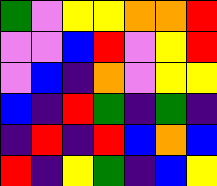[["green", "violet", "yellow", "yellow", "orange", "orange", "red"], ["violet", "violet", "blue", "red", "violet", "yellow", "red"], ["violet", "blue", "indigo", "orange", "violet", "yellow", "yellow"], ["blue", "indigo", "red", "green", "indigo", "green", "indigo"], ["indigo", "red", "indigo", "red", "blue", "orange", "blue"], ["red", "indigo", "yellow", "green", "indigo", "blue", "yellow"]]